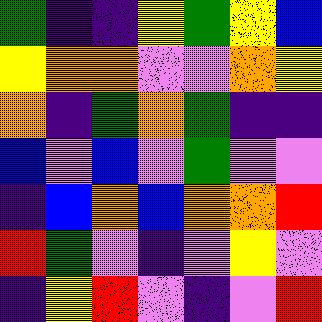[["green", "indigo", "indigo", "yellow", "green", "yellow", "blue"], ["yellow", "orange", "orange", "violet", "violet", "orange", "yellow"], ["orange", "indigo", "green", "orange", "green", "indigo", "indigo"], ["blue", "violet", "blue", "violet", "green", "violet", "violet"], ["indigo", "blue", "orange", "blue", "orange", "orange", "red"], ["red", "green", "violet", "indigo", "violet", "yellow", "violet"], ["indigo", "yellow", "red", "violet", "indigo", "violet", "red"]]